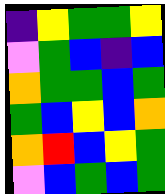[["indigo", "yellow", "green", "green", "yellow"], ["violet", "green", "blue", "indigo", "blue"], ["orange", "green", "green", "blue", "green"], ["green", "blue", "yellow", "blue", "orange"], ["orange", "red", "blue", "yellow", "green"], ["violet", "blue", "green", "blue", "green"]]